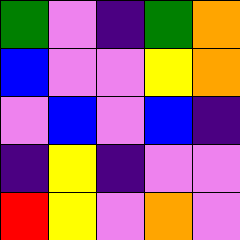[["green", "violet", "indigo", "green", "orange"], ["blue", "violet", "violet", "yellow", "orange"], ["violet", "blue", "violet", "blue", "indigo"], ["indigo", "yellow", "indigo", "violet", "violet"], ["red", "yellow", "violet", "orange", "violet"]]